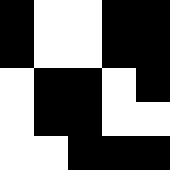[["black", "white", "white", "black", "black"], ["black", "white", "white", "black", "black"], ["white", "black", "black", "white", "black"], ["white", "black", "black", "white", "white"], ["white", "white", "black", "black", "black"]]